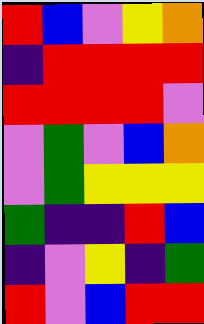[["red", "blue", "violet", "yellow", "orange"], ["indigo", "red", "red", "red", "red"], ["red", "red", "red", "red", "violet"], ["violet", "green", "violet", "blue", "orange"], ["violet", "green", "yellow", "yellow", "yellow"], ["green", "indigo", "indigo", "red", "blue"], ["indigo", "violet", "yellow", "indigo", "green"], ["red", "violet", "blue", "red", "red"]]